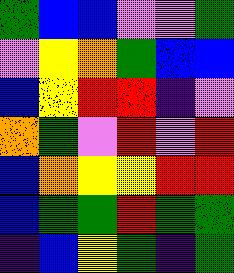[["green", "blue", "blue", "violet", "violet", "green"], ["violet", "yellow", "orange", "green", "blue", "blue"], ["blue", "yellow", "red", "red", "indigo", "violet"], ["orange", "green", "violet", "red", "violet", "red"], ["blue", "orange", "yellow", "yellow", "red", "red"], ["blue", "green", "green", "red", "green", "green"], ["indigo", "blue", "yellow", "green", "indigo", "green"]]